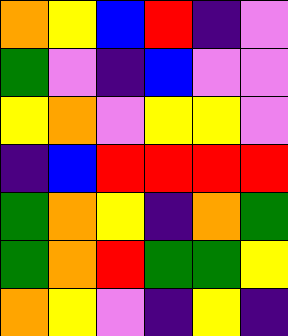[["orange", "yellow", "blue", "red", "indigo", "violet"], ["green", "violet", "indigo", "blue", "violet", "violet"], ["yellow", "orange", "violet", "yellow", "yellow", "violet"], ["indigo", "blue", "red", "red", "red", "red"], ["green", "orange", "yellow", "indigo", "orange", "green"], ["green", "orange", "red", "green", "green", "yellow"], ["orange", "yellow", "violet", "indigo", "yellow", "indigo"]]